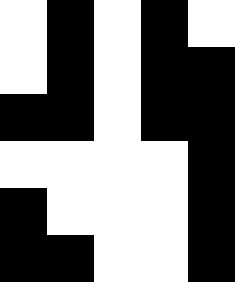[["white", "black", "white", "black", "white"], ["white", "black", "white", "black", "black"], ["black", "black", "white", "black", "black"], ["white", "white", "white", "white", "black"], ["black", "white", "white", "white", "black"], ["black", "black", "white", "white", "black"]]